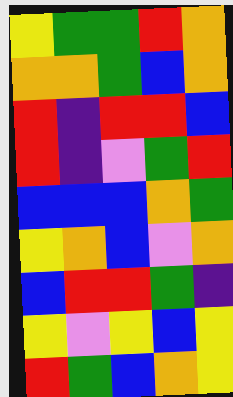[["yellow", "green", "green", "red", "orange"], ["orange", "orange", "green", "blue", "orange"], ["red", "indigo", "red", "red", "blue"], ["red", "indigo", "violet", "green", "red"], ["blue", "blue", "blue", "orange", "green"], ["yellow", "orange", "blue", "violet", "orange"], ["blue", "red", "red", "green", "indigo"], ["yellow", "violet", "yellow", "blue", "yellow"], ["red", "green", "blue", "orange", "yellow"]]